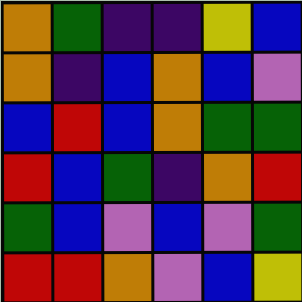[["orange", "green", "indigo", "indigo", "yellow", "blue"], ["orange", "indigo", "blue", "orange", "blue", "violet"], ["blue", "red", "blue", "orange", "green", "green"], ["red", "blue", "green", "indigo", "orange", "red"], ["green", "blue", "violet", "blue", "violet", "green"], ["red", "red", "orange", "violet", "blue", "yellow"]]